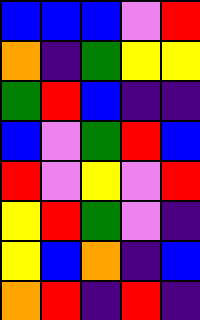[["blue", "blue", "blue", "violet", "red"], ["orange", "indigo", "green", "yellow", "yellow"], ["green", "red", "blue", "indigo", "indigo"], ["blue", "violet", "green", "red", "blue"], ["red", "violet", "yellow", "violet", "red"], ["yellow", "red", "green", "violet", "indigo"], ["yellow", "blue", "orange", "indigo", "blue"], ["orange", "red", "indigo", "red", "indigo"]]